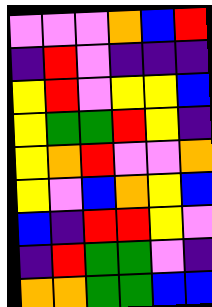[["violet", "violet", "violet", "orange", "blue", "red"], ["indigo", "red", "violet", "indigo", "indigo", "indigo"], ["yellow", "red", "violet", "yellow", "yellow", "blue"], ["yellow", "green", "green", "red", "yellow", "indigo"], ["yellow", "orange", "red", "violet", "violet", "orange"], ["yellow", "violet", "blue", "orange", "yellow", "blue"], ["blue", "indigo", "red", "red", "yellow", "violet"], ["indigo", "red", "green", "green", "violet", "indigo"], ["orange", "orange", "green", "green", "blue", "blue"]]